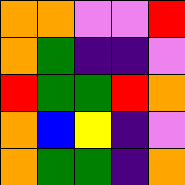[["orange", "orange", "violet", "violet", "red"], ["orange", "green", "indigo", "indigo", "violet"], ["red", "green", "green", "red", "orange"], ["orange", "blue", "yellow", "indigo", "violet"], ["orange", "green", "green", "indigo", "orange"]]